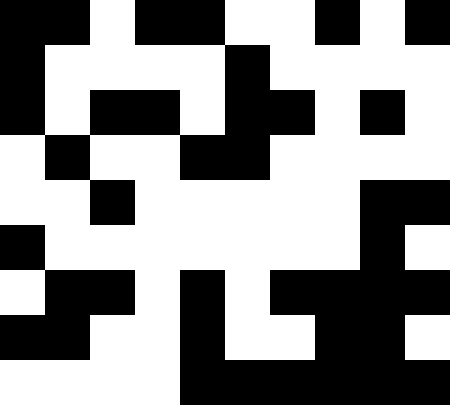[["black", "black", "white", "black", "black", "white", "white", "black", "white", "black"], ["black", "white", "white", "white", "white", "black", "white", "white", "white", "white"], ["black", "white", "black", "black", "white", "black", "black", "white", "black", "white"], ["white", "black", "white", "white", "black", "black", "white", "white", "white", "white"], ["white", "white", "black", "white", "white", "white", "white", "white", "black", "black"], ["black", "white", "white", "white", "white", "white", "white", "white", "black", "white"], ["white", "black", "black", "white", "black", "white", "black", "black", "black", "black"], ["black", "black", "white", "white", "black", "white", "white", "black", "black", "white"], ["white", "white", "white", "white", "black", "black", "black", "black", "black", "black"]]